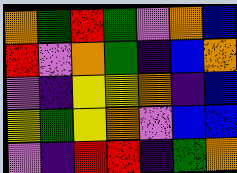[["orange", "green", "red", "green", "violet", "orange", "blue"], ["red", "violet", "orange", "green", "indigo", "blue", "orange"], ["violet", "indigo", "yellow", "yellow", "orange", "indigo", "blue"], ["yellow", "green", "yellow", "orange", "violet", "blue", "blue"], ["violet", "indigo", "red", "red", "indigo", "green", "orange"]]